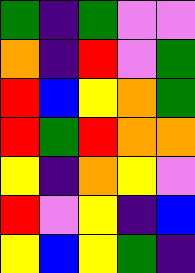[["green", "indigo", "green", "violet", "violet"], ["orange", "indigo", "red", "violet", "green"], ["red", "blue", "yellow", "orange", "green"], ["red", "green", "red", "orange", "orange"], ["yellow", "indigo", "orange", "yellow", "violet"], ["red", "violet", "yellow", "indigo", "blue"], ["yellow", "blue", "yellow", "green", "indigo"]]